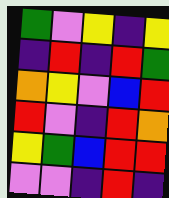[["green", "violet", "yellow", "indigo", "yellow"], ["indigo", "red", "indigo", "red", "green"], ["orange", "yellow", "violet", "blue", "red"], ["red", "violet", "indigo", "red", "orange"], ["yellow", "green", "blue", "red", "red"], ["violet", "violet", "indigo", "red", "indigo"]]